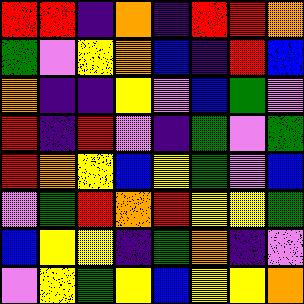[["red", "red", "indigo", "orange", "indigo", "red", "red", "orange"], ["green", "violet", "yellow", "orange", "blue", "indigo", "red", "blue"], ["orange", "indigo", "indigo", "yellow", "violet", "blue", "green", "violet"], ["red", "indigo", "red", "violet", "indigo", "green", "violet", "green"], ["red", "orange", "yellow", "blue", "yellow", "green", "violet", "blue"], ["violet", "green", "red", "orange", "red", "yellow", "yellow", "green"], ["blue", "yellow", "yellow", "indigo", "green", "orange", "indigo", "violet"], ["violet", "yellow", "green", "yellow", "blue", "yellow", "yellow", "orange"]]